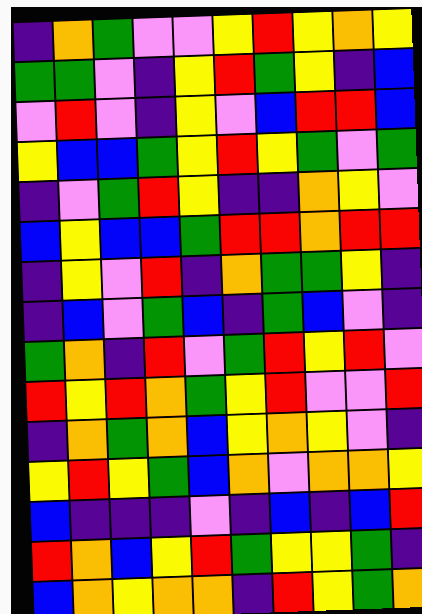[["indigo", "orange", "green", "violet", "violet", "yellow", "red", "yellow", "orange", "yellow"], ["green", "green", "violet", "indigo", "yellow", "red", "green", "yellow", "indigo", "blue"], ["violet", "red", "violet", "indigo", "yellow", "violet", "blue", "red", "red", "blue"], ["yellow", "blue", "blue", "green", "yellow", "red", "yellow", "green", "violet", "green"], ["indigo", "violet", "green", "red", "yellow", "indigo", "indigo", "orange", "yellow", "violet"], ["blue", "yellow", "blue", "blue", "green", "red", "red", "orange", "red", "red"], ["indigo", "yellow", "violet", "red", "indigo", "orange", "green", "green", "yellow", "indigo"], ["indigo", "blue", "violet", "green", "blue", "indigo", "green", "blue", "violet", "indigo"], ["green", "orange", "indigo", "red", "violet", "green", "red", "yellow", "red", "violet"], ["red", "yellow", "red", "orange", "green", "yellow", "red", "violet", "violet", "red"], ["indigo", "orange", "green", "orange", "blue", "yellow", "orange", "yellow", "violet", "indigo"], ["yellow", "red", "yellow", "green", "blue", "orange", "violet", "orange", "orange", "yellow"], ["blue", "indigo", "indigo", "indigo", "violet", "indigo", "blue", "indigo", "blue", "red"], ["red", "orange", "blue", "yellow", "red", "green", "yellow", "yellow", "green", "indigo"], ["blue", "orange", "yellow", "orange", "orange", "indigo", "red", "yellow", "green", "orange"]]